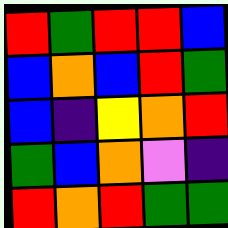[["red", "green", "red", "red", "blue"], ["blue", "orange", "blue", "red", "green"], ["blue", "indigo", "yellow", "orange", "red"], ["green", "blue", "orange", "violet", "indigo"], ["red", "orange", "red", "green", "green"]]